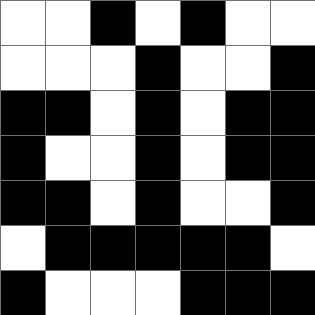[["white", "white", "black", "white", "black", "white", "white"], ["white", "white", "white", "black", "white", "white", "black"], ["black", "black", "white", "black", "white", "black", "black"], ["black", "white", "white", "black", "white", "black", "black"], ["black", "black", "white", "black", "white", "white", "black"], ["white", "black", "black", "black", "black", "black", "white"], ["black", "white", "white", "white", "black", "black", "black"]]